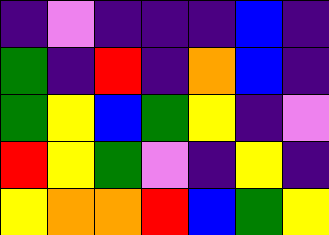[["indigo", "violet", "indigo", "indigo", "indigo", "blue", "indigo"], ["green", "indigo", "red", "indigo", "orange", "blue", "indigo"], ["green", "yellow", "blue", "green", "yellow", "indigo", "violet"], ["red", "yellow", "green", "violet", "indigo", "yellow", "indigo"], ["yellow", "orange", "orange", "red", "blue", "green", "yellow"]]